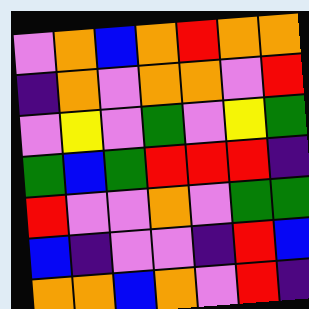[["violet", "orange", "blue", "orange", "red", "orange", "orange"], ["indigo", "orange", "violet", "orange", "orange", "violet", "red"], ["violet", "yellow", "violet", "green", "violet", "yellow", "green"], ["green", "blue", "green", "red", "red", "red", "indigo"], ["red", "violet", "violet", "orange", "violet", "green", "green"], ["blue", "indigo", "violet", "violet", "indigo", "red", "blue"], ["orange", "orange", "blue", "orange", "violet", "red", "indigo"]]